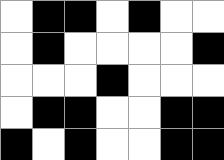[["white", "black", "black", "white", "black", "white", "white"], ["white", "black", "white", "white", "white", "white", "black"], ["white", "white", "white", "black", "white", "white", "white"], ["white", "black", "black", "white", "white", "black", "black"], ["black", "white", "black", "white", "white", "black", "black"]]